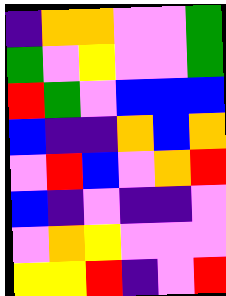[["indigo", "orange", "orange", "violet", "violet", "green"], ["green", "violet", "yellow", "violet", "violet", "green"], ["red", "green", "violet", "blue", "blue", "blue"], ["blue", "indigo", "indigo", "orange", "blue", "orange"], ["violet", "red", "blue", "violet", "orange", "red"], ["blue", "indigo", "violet", "indigo", "indigo", "violet"], ["violet", "orange", "yellow", "violet", "violet", "violet"], ["yellow", "yellow", "red", "indigo", "violet", "red"]]